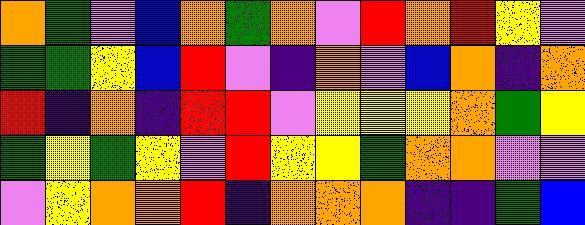[["orange", "green", "violet", "blue", "orange", "green", "orange", "violet", "red", "orange", "red", "yellow", "violet"], ["green", "green", "yellow", "blue", "red", "violet", "indigo", "orange", "violet", "blue", "orange", "indigo", "orange"], ["red", "indigo", "orange", "indigo", "red", "red", "violet", "yellow", "yellow", "yellow", "orange", "green", "yellow"], ["green", "yellow", "green", "yellow", "violet", "red", "yellow", "yellow", "green", "orange", "orange", "violet", "violet"], ["violet", "yellow", "orange", "orange", "red", "indigo", "orange", "orange", "orange", "indigo", "indigo", "green", "blue"]]